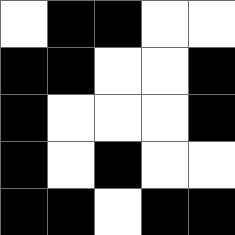[["white", "black", "black", "white", "white"], ["black", "black", "white", "white", "black"], ["black", "white", "white", "white", "black"], ["black", "white", "black", "white", "white"], ["black", "black", "white", "black", "black"]]